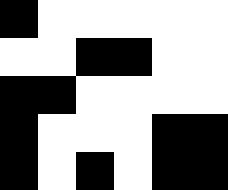[["black", "white", "white", "white", "white", "white"], ["white", "white", "black", "black", "white", "white"], ["black", "black", "white", "white", "white", "white"], ["black", "white", "white", "white", "black", "black"], ["black", "white", "black", "white", "black", "black"]]